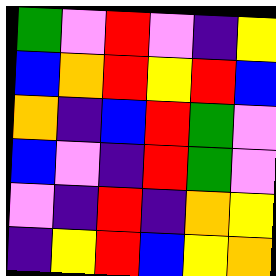[["green", "violet", "red", "violet", "indigo", "yellow"], ["blue", "orange", "red", "yellow", "red", "blue"], ["orange", "indigo", "blue", "red", "green", "violet"], ["blue", "violet", "indigo", "red", "green", "violet"], ["violet", "indigo", "red", "indigo", "orange", "yellow"], ["indigo", "yellow", "red", "blue", "yellow", "orange"]]